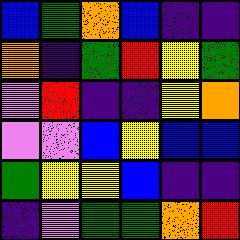[["blue", "green", "orange", "blue", "indigo", "indigo"], ["orange", "indigo", "green", "red", "yellow", "green"], ["violet", "red", "indigo", "indigo", "yellow", "orange"], ["violet", "violet", "blue", "yellow", "blue", "blue"], ["green", "yellow", "yellow", "blue", "indigo", "indigo"], ["indigo", "violet", "green", "green", "orange", "red"]]